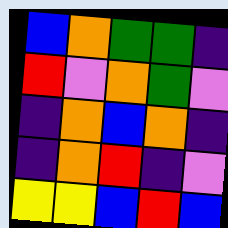[["blue", "orange", "green", "green", "indigo"], ["red", "violet", "orange", "green", "violet"], ["indigo", "orange", "blue", "orange", "indigo"], ["indigo", "orange", "red", "indigo", "violet"], ["yellow", "yellow", "blue", "red", "blue"]]